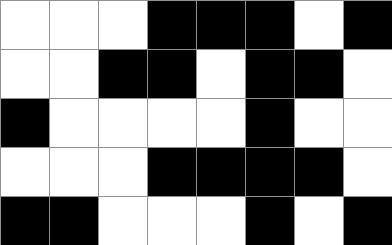[["white", "white", "white", "black", "black", "black", "white", "black"], ["white", "white", "black", "black", "white", "black", "black", "white"], ["black", "white", "white", "white", "white", "black", "white", "white"], ["white", "white", "white", "black", "black", "black", "black", "white"], ["black", "black", "white", "white", "white", "black", "white", "black"]]